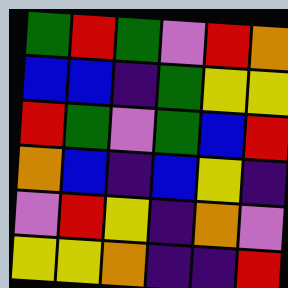[["green", "red", "green", "violet", "red", "orange"], ["blue", "blue", "indigo", "green", "yellow", "yellow"], ["red", "green", "violet", "green", "blue", "red"], ["orange", "blue", "indigo", "blue", "yellow", "indigo"], ["violet", "red", "yellow", "indigo", "orange", "violet"], ["yellow", "yellow", "orange", "indigo", "indigo", "red"]]